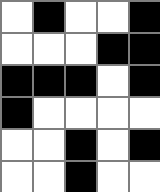[["white", "black", "white", "white", "black"], ["white", "white", "white", "black", "black"], ["black", "black", "black", "white", "black"], ["black", "white", "white", "white", "white"], ["white", "white", "black", "white", "black"], ["white", "white", "black", "white", "white"]]